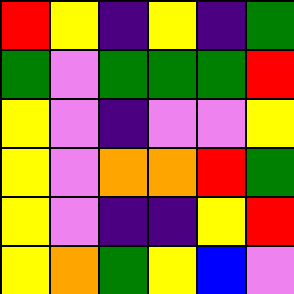[["red", "yellow", "indigo", "yellow", "indigo", "green"], ["green", "violet", "green", "green", "green", "red"], ["yellow", "violet", "indigo", "violet", "violet", "yellow"], ["yellow", "violet", "orange", "orange", "red", "green"], ["yellow", "violet", "indigo", "indigo", "yellow", "red"], ["yellow", "orange", "green", "yellow", "blue", "violet"]]